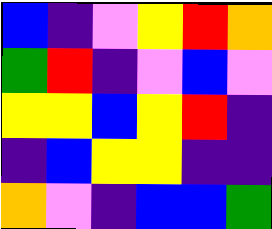[["blue", "indigo", "violet", "yellow", "red", "orange"], ["green", "red", "indigo", "violet", "blue", "violet"], ["yellow", "yellow", "blue", "yellow", "red", "indigo"], ["indigo", "blue", "yellow", "yellow", "indigo", "indigo"], ["orange", "violet", "indigo", "blue", "blue", "green"]]